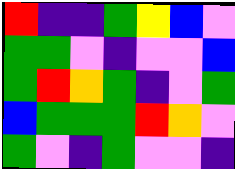[["red", "indigo", "indigo", "green", "yellow", "blue", "violet"], ["green", "green", "violet", "indigo", "violet", "violet", "blue"], ["green", "red", "orange", "green", "indigo", "violet", "green"], ["blue", "green", "green", "green", "red", "orange", "violet"], ["green", "violet", "indigo", "green", "violet", "violet", "indigo"]]